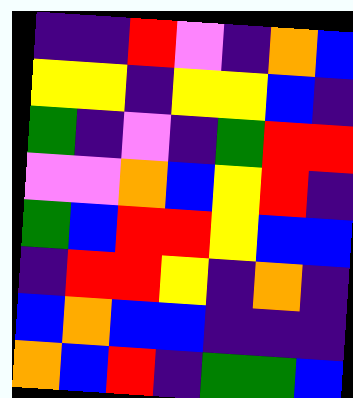[["indigo", "indigo", "red", "violet", "indigo", "orange", "blue"], ["yellow", "yellow", "indigo", "yellow", "yellow", "blue", "indigo"], ["green", "indigo", "violet", "indigo", "green", "red", "red"], ["violet", "violet", "orange", "blue", "yellow", "red", "indigo"], ["green", "blue", "red", "red", "yellow", "blue", "blue"], ["indigo", "red", "red", "yellow", "indigo", "orange", "indigo"], ["blue", "orange", "blue", "blue", "indigo", "indigo", "indigo"], ["orange", "blue", "red", "indigo", "green", "green", "blue"]]